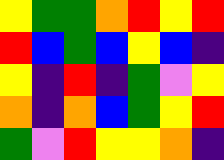[["yellow", "green", "green", "orange", "red", "yellow", "red"], ["red", "blue", "green", "blue", "yellow", "blue", "indigo"], ["yellow", "indigo", "red", "indigo", "green", "violet", "yellow"], ["orange", "indigo", "orange", "blue", "green", "yellow", "red"], ["green", "violet", "red", "yellow", "yellow", "orange", "indigo"]]